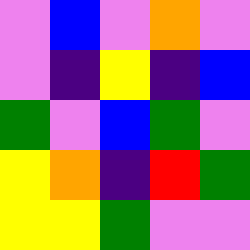[["violet", "blue", "violet", "orange", "violet"], ["violet", "indigo", "yellow", "indigo", "blue"], ["green", "violet", "blue", "green", "violet"], ["yellow", "orange", "indigo", "red", "green"], ["yellow", "yellow", "green", "violet", "violet"]]